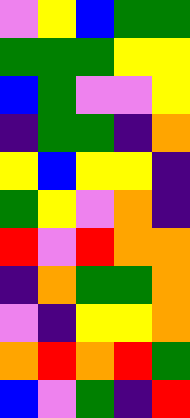[["violet", "yellow", "blue", "green", "green"], ["green", "green", "green", "yellow", "yellow"], ["blue", "green", "violet", "violet", "yellow"], ["indigo", "green", "green", "indigo", "orange"], ["yellow", "blue", "yellow", "yellow", "indigo"], ["green", "yellow", "violet", "orange", "indigo"], ["red", "violet", "red", "orange", "orange"], ["indigo", "orange", "green", "green", "orange"], ["violet", "indigo", "yellow", "yellow", "orange"], ["orange", "red", "orange", "red", "green"], ["blue", "violet", "green", "indigo", "red"]]